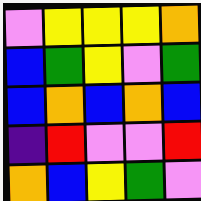[["violet", "yellow", "yellow", "yellow", "orange"], ["blue", "green", "yellow", "violet", "green"], ["blue", "orange", "blue", "orange", "blue"], ["indigo", "red", "violet", "violet", "red"], ["orange", "blue", "yellow", "green", "violet"]]